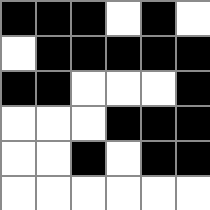[["black", "black", "black", "white", "black", "white"], ["white", "black", "black", "black", "black", "black"], ["black", "black", "white", "white", "white", "black"], ["white", "white", "white", "black", "black", "black"], ["white", "white", "black", "white", "black", "black"], ["white", "white", "white", "white", "white", "white"]]